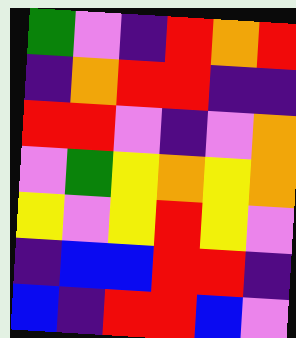[["green", "violet", "indigo", "red", "orange", "red"], ["indigo", "orange", "red", "red", "indigo", "indigo"], ["red", "red", "violet", "indigo", "violet", "orange"], ["violet", "green", "yellow", "orange", "yellow", "orange"], ["yellow", "violet", "yellow", "red", "yellow", "violet"], ["indigo", "blue", "blue", "red", "red", "indigo"], ["blue", "indigo", "red", "red", "blue", "violet"]]